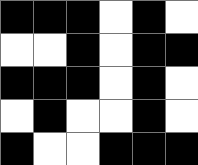[["black", "black", "black", "white", "black", "white"], ["white", "white", "black", "white", "black", "black"], ["black", "black", "black", "white", "black", "white"], ["white", "black", "white", "white", "black", "white"], ["black", "white", "white", "black", "black", "black"]]